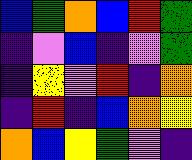[["blue", "green", "orange", "blue", "red", "green"], ["indigo", "violet", "blue", "indigo", "violet", "green"], ["indigo", "yellow", "violet", "red", "indigo", "orange"], ["indigo", "red", "indigo", "blue", "orange", "yellow"], ["orange", "blue", "yellow", "green", "violet", "indigo"]]